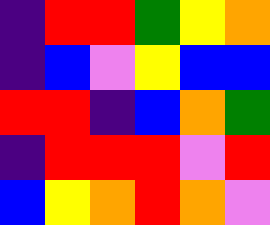[["indigo", "red", "red", "green", "yellow", "orange"], ["indigo", "blue", "violet", "yellow", "blue", "blue"], ["red", "red", "indigo", "blue", "orange", "green"], ["indigo", "red", "red", "red", "violet", "red"], ["blue", "yellow", "orange", "red", "orange", "violet"]]